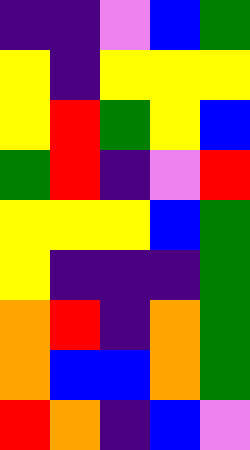[["indigo", "indigo", "violet", "blue", "green"], ["yellow", "indigo", "yellow", "yellow", "yellow"], ["yellow", "red", "green", "yellow", "blue"], ["green", "red", "indigo", "violet", "red"], ["yellow", "yellow", "yellow", "blue", "green"], ["yellow", "indigo", "indigo", "indigo", "green"], ["orange", "red", "indigo", "orange", "green"], ["orange", "blue", "blue", "orange", "green"], ["red", "orange", "indigo", "blue", "violet"]]